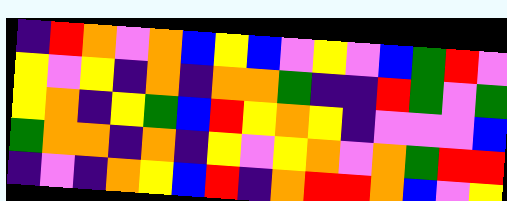[["indigo", "red", "orange", "violet", "orange", "blue", "yellow", "blue", "violet", "yellow", "violet", "blue", "green", "red", "violet"], ["yellow", "violet", "yellow", "indigo", "orange", "indigo", "orange", "orange", "green", "indigo", "indigo", "red", "green", "violet", "green"], ["yellow", "orange", "indigo", "yellow", "green", "blue", "red", "yellow", "orange", "yellow", "indigo", "violet", "violet", "violet", "blue"], ["green", "orange", "orange", "indigo", "orange", "indigo", "yellow", "violet", "yellow", "orange", "violet", "orange", "green", "red", "red"], ["indigo", "violet", "indigo", "orange", "yellow", "blue", "red", "indigo", "orange", "red", "red", "orange", "blue", "violet", "yellow"]]